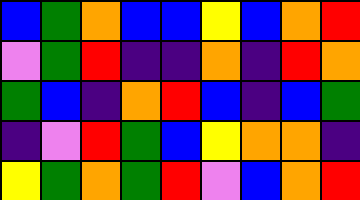[["blue", "green", "orange", "blue", "blue", "yellow", "blue", "orange", "red"], ["violet", "green", "red", "indigo", "indigo", "orange", "indigo", "red", "orange"], ["green", "blue", "indigo", "orange", "red", "blue", "indigo", "blue", "green"], ["indigo", "violet", "red", "green", "blue", "yellow", "orange", "orange", "indigo"], ["yellow", "green", "orange", "green", "red", "violet", "blue", "orange", "red"]]